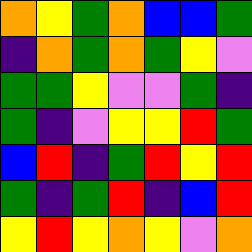[["orange", "yellow", "green", "orange", "blue", "blue", "green"], ["indigo", "orange", "green", "orange", "green", "yellow", "violet"], ["green", "green", "yellow", "violet", "violet", "green", "indigo"], ["green", "indigo", "violet", "yellow", "yellow", "red", "green"], ["blue", "red", "indigo", "green", "red", "yellow", "red"], ["green", "indigo", "green", "red", "indigo", "blue", "red"], ["yellow", "red", "yellow", "orange", "yellow", "violet", "orange"]]